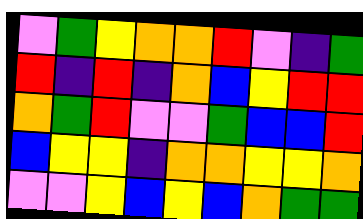[["violet", "green", "yellow", "orange", "orange", "red", "violet", "indigo", "green"], ["red", "indigo", "red", "indigo", "orange", "blue", "yellow", "red", "red"], ["orange", "green", "red", "violet", "violet", "green", "blue", "blue", "red"], ["blue", "yellow", "yellow", "indigo", "orange", "orange", "yellow", "yellow", "orange"], ["violet", "violet", "yellow", "blue", "yellow", "blue", "orange", "green", "green"]]